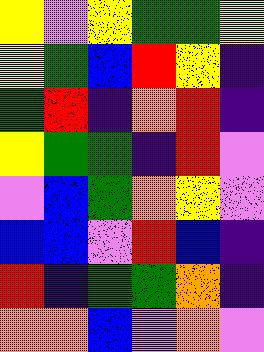[["yellow", "violet", "yellow", "green", "green", "yellow"], ["yellow", "green", "blue", "red", "yellow", "indigo"], ["green", "red", "indigo", "orange", "red", "indigo"], ["yellow", "green", "green", "indigo", "red", "violet"], ["violet", "blue", "green", "orange", "yellow", "violet"], ["blue", "blue", "violet", "red", "blue", "indigo"], ["red", "indigo", "green", "green", "orange", "indigo"], ["orange", "orange", "blue", "violet", "orange", "violet"]]